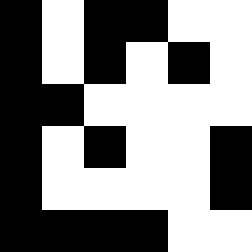[["black", "white", "black", "black", "white", "white"], ["black", "white", "black", "white", "black", "white"], ["black", "black", "white", "white", "white", "white"], ["black", "white", "black", "white", "white", "black"], ["black", "white", "white", "white", "white", "black"], ["black", "black", "black", "black", "white", "white"]]